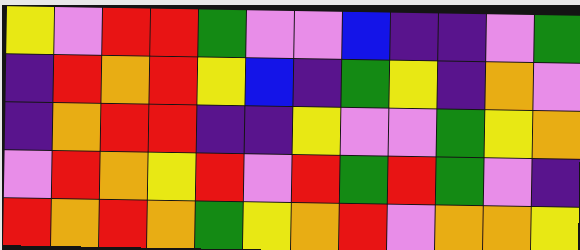[["yellow", "violet", "red", "red", "green", "violet", "violet", "blue", "indigo", "indigo", "violet", "green"], ["indigo", "red", "orange", "red", "yellow", "blue", "indigo", "green", "yellow", "indigo", "orange", "violet"], ["indigo", "orange", "red", "red", "indigo", "indigo", "yellow", "violet", "violet", "green", "yellow", "orange"], ["violet", "red", "orange", "yellow", "red", "violet", "red", "green", "red", "green", "violet", "indigo"], ["red", "orange", "red", "orange", "green", "yellow", "orange", "red", "violet", "orange", "orange", "yellow"]]